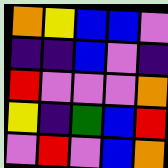[["orange", "yellow", "blue", "blue", "violet"], ["indigo", "indigo", "blue", "violet", "indigo"], ["red", "violet", "violet", "violet", "orange"], ["yellow", "indigo", "green", "blue", "red"], ["violet", "red", "violet", "blue", "orange"]]